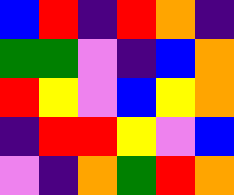[["blue", "red", "indigo", "red", "orange", "indigo"], ["green", "green", "violet", "indigo", "blue", "orange"], ["red", "yellow", "violet", "blue", "yellow", "orange"], ["indigo", "red", "red", "yellow", "violet", "blue"], ["violet", "indigo", "orange", "green", "red", "orange"]]